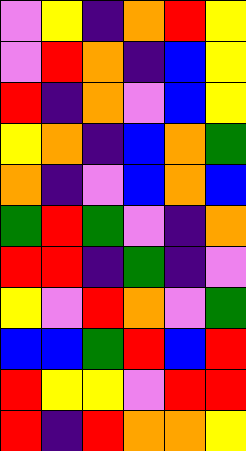[["violet", "yellow", "indigo", "orange", "red", "yellow"], ["violet", "red", "orange", "indigo", "blue", "yellow"], ["red", "indigo", "orange", "violet", "blue", "yellow"], ["yellow", "orange", "indigo", "blue", "orange", "green"], ["orange", "indigo", "violet", "blue", "orange", "blue"], ["green", "red", "green", "violet", "indigo", "orange"], ["red", "red", "indigo", "green", "indigo", "violet"], ["yellow", "violet", "red", "orange", "violet", "green"], ["blue", "blue", "green", "red", "blue", "red"], ["red", "yellow", "yellow", "violet", "red", "red"], ["red", "indigo", "red", "orange", "orange", "yellow"]]